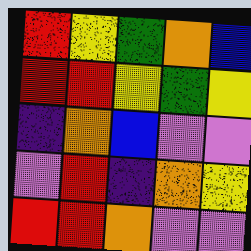[["red", "yellow", "green", "orange", "blue"], ["red", "red", "yellow", "green", "yellow"], ["indigo", "orange", "blue", "violet", "violet"], ["violet", "red", "indigo", "orange", "yellow"], ["red", "red", "orange", "violet", "violet"]]